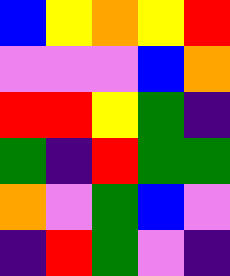[["blue", "yellow", "orange", "yellow", "red"], ["violet", "violet", "violet", "blue", "orange"], ["red", "red", "yellow", "green", "indigo"], ["green", "indigo", "red", "green", "green"], ["orange", "violet", "green", "blue", "violet"], ["indigo", "red", "green", "violet", "indigo"]]